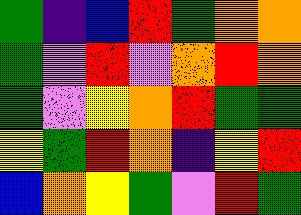[["green", "indigo", "blue", "red", "green", "orange", "orange"], ["green", "violet", "red", "violet", "orange", "red", "orange"], ["green", "violet", "yellow", "orange", "red", "green", "green"], ["yellow", "green", "red", "orange", "indigo", "yellow", "red"], ["blue", "orange", "yellow", "green", "violet", "red", "green"]]